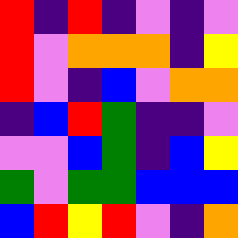[["red", "indigo", "red", "indigo", "violet", "indigo", "violet"], ["red", "violet", "orange", "orange", "orange", "indigo", "yellow"], ["red", "violet", "indigo", "blue", "violet", "orange", "orange"], ["indigo", "blue", "red", "green", "indigo", "indigo", "violet"], ["violet", "violet", "blue", "green", "indigo", "blue", "yellow"], ["green", "violet", "green", "green", "blue", "blue", "blue"], ["blue", "red", "yellow", "red", "violet", "indigo", "orange"]]